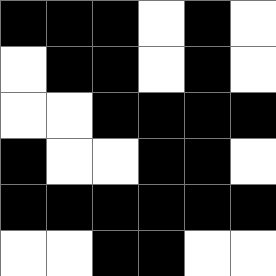[["black", "black", "black", "white", "black", "white"], ["white", "black", "black", "white", "black", "white"], ["white", "white", "black", "black", "black", "black"], ["black", "white", "white", "black", "black", "white"], ["black", "black", "black", "black", "black", "black"], ["white", "white", "black", "black", "white", "white"]]